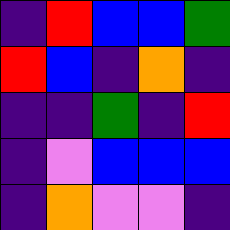[["indigo", "red", "blue", "blue", "green"], ["red", "blue", "indigo", "orange", "indigo"], ["indigo", "indigo", "green", "indigo", "red"], ["indigo", "violet", "blue", "blue", "blue"], ["indigo", "orange", "violet", "violet", "indigo"]]